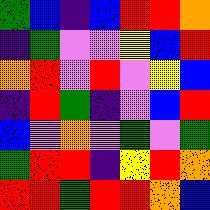[["green", "blue", "indigo", "blue", "red", "red", "orange"], ["indigo", "green", "violet", "violet", "yellow", "blue", "red"], ["orange", "red", "violet", "red", "violet", "yellow", "blue"], ["indigo", "red", "green", "indigo", "violet", "blue", "red"], ["blue", "violet", "orange", "violet", "green", "violet", "green"], ["green", "red", "red", "indigo", "yellow", "red", "orange"], ["red", "red", "green", "red", "red", "orange", "blue"]]